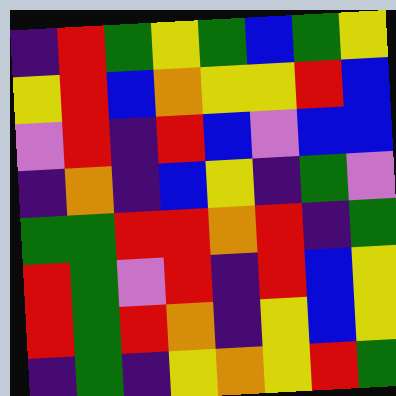[["indigo", "red", "green", "yellow", "green", "blue", "green", "yellow"], ["yellow", "red", "blue", "orange", "yellow", "yellow", "red", "blue"], ["violet", "red", "indigo", "red", "blue", "violet", "blue", "blue"], ["indigo", "orange", "indigo", "blue", "yellow", "indigo", "green", "violet"], ["green", "green", "red", "red", "orange", "red", "indigo", "green"], ["red", "green", "violet", "red", "indigo", "red", "blue", "yellow"], ["red", "green", "red", "orange", "indigo", "yellow", "blue", "yellow"], ["indigo", "green", "indigo", "yellow", "orange", "yellow", "red", "green"]]